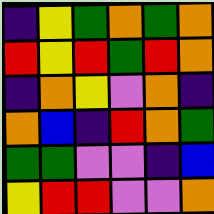[["indigo", "yellow", "green", "orange", "green", "orange"], ["red", "yellow", "red", "green", "red", "orange"], ["indigo", "orange", "yellow", "violet", "orange", "indigo"], ["orange", "blue", "indigo", "red", "orange", "green"], ["green", "green", "violet", "violet", "indigo", "blue"], ["yellow", "red", "red", "violet", "violet", "orange"]]